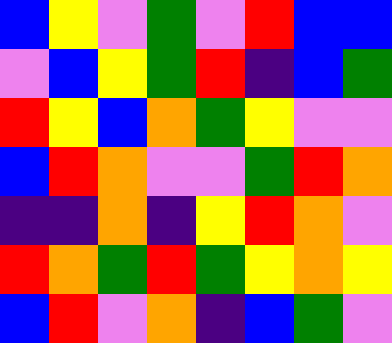[["blue", "yellow", "violet", "green", "violet", "red", "blue", "blue"], ["violet", "blue", "yellow", "green", "red", "indigo", "blue", "green"], ["red", "yellow", "blue", "orange", "green", "yellow", "violet", "violet"], ["blue", "red", "orange", "violet", "violet", "green", "red", "orange"], ["indigo", "indigo", "orange", "indigo", "yellow", "red", "orange", "violet"], ["red", "orange", "green", "red", "green", "yellow", "orange", "yellow"], ["blue", "red", "violet", "orange", "indigo", "blue", "green", "violet"]]